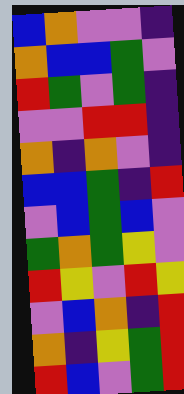[["blue", "orange", "violet", "violet", "indigo"], ["orange", "blue", "blue", "green", "violet"], ["red", "green", "violet", "green", "indigo"], ["violet", "violet", "red", "red", "indigo"], ["orange", "indigo", "orange", "violet", "indigo"], ["blue", "blue", "green", "indigo", "red"], ["violet", "blue", "green", "blue", "violet"], ["green", "orange", "green", "yellow", "violet"], ["red", "yellow", "violet", "red", "yellow"], ["violet", "blue", "orange", "indigo", "red"], ["orange", "indigo", "yellow", "green", "red"], ["red", "blue", "violet", "green", "red"]]